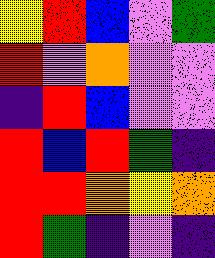[["yellow", "red", "blue", "violet", "green"], ["red", "violet", "orange", "violet", "violet"], ["indigo", "red", "blue", "violet", "violet"], ["red", "blue", "red", "green", "indigo"], ["red", "red", "orange", "yellow", "orange"], ["red", "green", "indigo", "violet", "indigo"]]